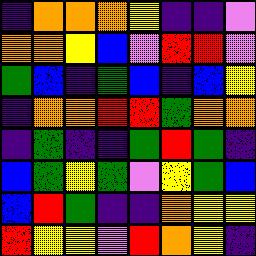[["indigo", "orange", "orange", "orange", "yellow", "indigo", "indigo", "violet"], ["orange", "orange", "yellow", "blue", "violet", "red", "red", "violet"], ["green", "blue", "indigo", "green", "blue", "indigo", "blue", "yellow"], ["indigo", "orange", "orange", "red", "red", "green", "orange", "orange"], ["indigo", "green", "indigo", "indigo", "green", "red", "green", "indigo"], ["blue", "green", "yellow", "green", "violet", "yellow", "green", "blue"], ["blue", "red", "green", "indigo", "indigo", "orange", "yellow", "yellow"], ["red", "yellow", "yellow", "violet", "red", "orange", "yellow", "indigo"]]